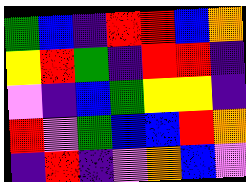[["green", "blue", "indigo", "red", "red", "blue", "orange"], ["yellow", "red", "green", "indigo", "red", "red", "indigo"], ["violet", "indigo", "blue", "green", "yellow", "yellow", "indigo"], ["red", "violet", "green", "blue", "blue", "red", "orange"], ["indigo", "red", "indigo", "violet", "orange", "blue", "violet"]]